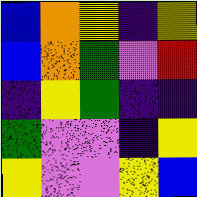[["blue", "orange", "yellow", "indigo", "yellow"], ["blue", "orange", "green", "violet", "red"], ["indigo", "yellow", "green", "indigo", "indigo"], ["green", "violet", "violet", "indigo", "yellow"], ["yellow", "violet", "violet", "yellow", "blue"]]